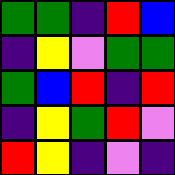[["green", "green", "indigo", "red", "blue"], ["indigo", "yellow", "violet", "green", "green"], ["green", "blue", "red", "indigo", "red"], ["indigo", "yellow", "green", "red", "violet"], ["red", "yellow", "indigo", "violet", "indigo"]]